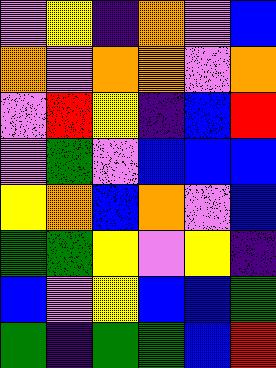[["violet", "yellow", "indigo", "orange", "violet", "blue"], ["orange", "violet", "orange", "orange", "violet", "orange"], ["violet", "red", "yellow", "indigo", "blue", "red"], ["violet", "green", "violet", "blue", "blue", "blue"], ["yellow", "orange", "blue", "orange", "violet", "blue"], ["green", "green", "yellow", "violet", "yellow", "indigo"], ["blue", "violet", "yellow", "blue", "blue", "green"], ["green", "indigo", "green", "green", "blue", "red"]]